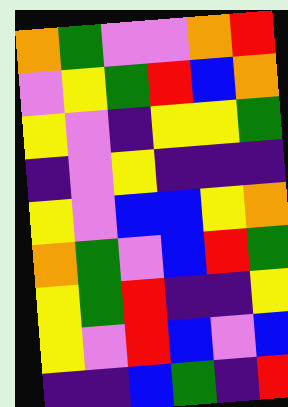[["orange", "green", "violet", "violet", "orange", "red"], ["violet", "yellow", "green", "red", "blue", "orange"], ["yellow", "violet", "indigo", "yellow", "yellow", "green"], ["indigo", "violet", "yellow", "indigo", "indigo", "indigo"], ["yellow", "violet", "blue", "blue", "yellow", "orange"], ["orange", "green", "violet", "blue", "red", "green"], ["yellow", "green", "red", "indigo", "indigo", "yellow"], ["yellow", "violet", "red", "blue", "violet", "blue"], ["indigo", "indigo", "blue", "green", "indigo", "red"]]